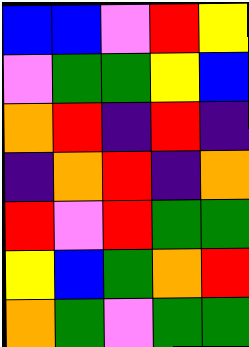[["blue", "blue", "violet", "red", "yellow"], ["violet", "green", "green", "yellow", "blue"], ["orange", "red", "indigo", "red", "indigo"], ["indigo", "orange", "red", "indigo", "orange"], ["red", "violet", "red", "green", "green"], ["yellow", "blue", "green", "orange", "red"], ["orange", "green", "violet", "green", "green"]]